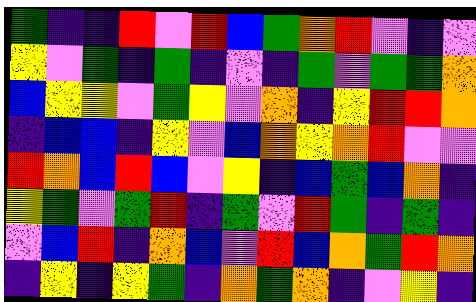[["green", "indigo", "indigo", "red", "violet", "red", "blue", "green", "orange", "red", "violet", "indigo", "violet"], ["yellow", "violet", "green", "indigo", "green", "indigo", "violet", "indigo", "green", "violet", "green", "green", "orange"], ["blue", "yellow", "yellow", "violet", "green", "yellow", "violet", "orange", "indigo", "yellow", "red", "red", "orange"], ["indigo", "blue", "blue", "indigo", "yellow", "violet", "blue", "orange", "yellow", "orange", "red", "violet", "violet"], ["red", "orange", "blue", "red", "blue", "violet", "yellow", "indigo", "blue", "green", "blue", "orange", "indigo"], ["yellow", "green", "violet", "green", "red", "indigo", "green", "violet", "red", "green", "indigo", "green", "indigo"], ["violet", "blue", "red", "indigo", "orange", "blue", "violet", "red", "blue", "orange", "green", "red", "orange"], ["indigo", "yellow", "indigo", "yellow", "green", "indigo", "orange", "green", "orange", "indigo", "violet", "yellow", "indigo"]]